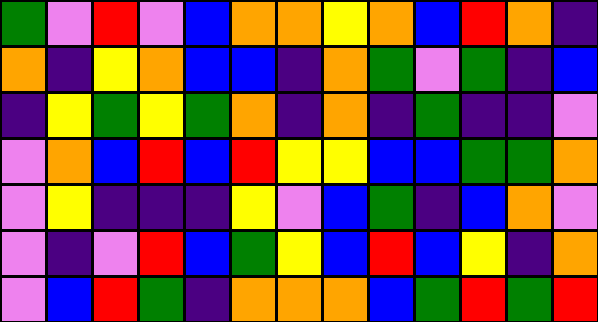[["green", "violet", "red", "violet", "blue", "orange", "orange", "yellow", "orange", "blue", "red", "orange", "indigo"], ["orange", "indigo", "yellow", "orange", "blue", "blue", "indigo", "orange", "green", "violet", "green", "indigo", "blue"], ["indigo", "yellow", "green", "yellow", "green", "orange", "indigo", "orange", "indigo", "green", "indigo", "indigo", "violet"], ["violet", "orange", "blue", "red", "blue", "red", "yellow", "yellow", "blue", "blue", "green", "green", "orange"], ["violet", "yellow", "indigo", "indigo", "indigo", "yellow", "violet", "blue", "green", "indigo", "blue", "orange", "violet"], ["violet", "indigo", "violet", "red", "blue", "green", "yellow", "blue", "red", "blue", "yellow", "indigo", "orange"], ["violet", "blue", "red", "green", "indigo", "orange", "orange", "orange", "blue", "green", "red", "green", "red"]]